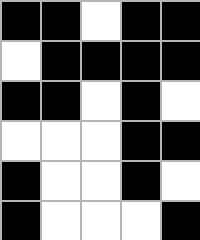[["black", "black", "white", "black", "black"], ["white", "black", "black", "black", "black"], ["black", "black", "white", "black", "white"], ["white", "white", "white", "black", "black"], ["black", "white", "white", "black", "white"], ["black", "white", "white", "white", "black"]]